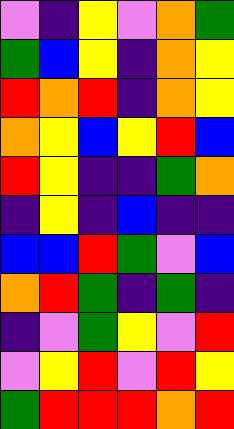[["violet", "indigo", "yellow", "violet", "orange", "green"], ["green", "blue", "yellow", "indigo", "orange", "yellow"], ["red", "orange", "red", "indigo", "orange", "yellow"], ["orange", "yellow", "blue", "yellow", "red", "blue"], ["red", "yellow", "indigo", "indigo", "green", "orange"], ["indigo", "yellow", "indigo", "blue", "indigo", "indigo"], ["blue", "blue", "red", "green", "violet", "blue"], ["orange", "red", "green", "indigo", "green", "indigo"], ["indigo", "violet", "green", "yellow", "violet", "red"], ["violet", "yellow", "red", "violet", "red", "yellow"], ["green", "red", "red", "red", "orange", "red"]]